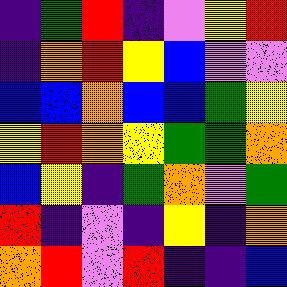[["indigo", "green", "red", "indigo", "violet", "yellow", "red"], ["indigo", "orange", "red", "yellow", "blue", "violet", "violet"], ["blue", "blue", "orange", "blue", "blue", "green", "yellow"], ["yellow", "red", "orange", "yellow", "green", "green", "orange"], ["blue", "yellow", "indigo", "green", "orange", "violet", "green"], ["red", "indigo", "violet", "indigo", "yellow", "indigo", "orange"], ["orange", "red", "violet", "red", "indigo", "indigo", "blue"]]